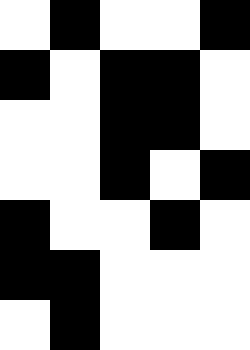[["white", "black", "white", "white", "black"], ["black", "white", "black", "black", "white"], ["white", "white", "black", "black", "white"], ["white", "white", "black", "white", "black"], ["black", "white", "white", "black", "white"], ["black", "black", "white", "white", "white"], ["white", "black", "white", "white", "white"]]